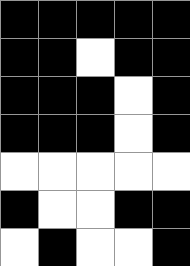[["black", "black", "black", "black", "black"], ["black", "black", "white", "black", "black"], ["black", "black", "black", "white", "black"], ["black", "black", "black", "white", "black"], ["white", "white", "white", "white", "white"], ["black", "white", "white", "black", "black"], ["white", "black", "white", "white", "black"]]